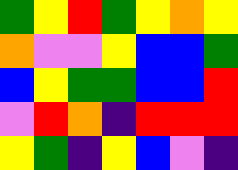[["green", "yellow", "red", "green", "yellow", "orange", "yellow"], ["orange", "violet", "violet", "yellow", "blue", "blue", "green"], ["blue", "yellow", "green", "green", "blue", "blue", "red"], ["violet", "red", "orange", "indigo", "red", "red", "red"], ["yellow", "green", "indigo", "yellow", "blue", "violet", "indigo"]]